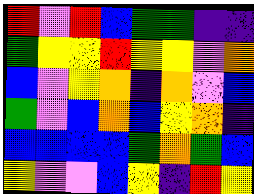[["red", "violet", "red", "blue", "green", "green", "indigo", "indigo"], ["green", "yellow", "yellow", "red", "yellow", "yellow", "violet", "orange"], ["blue", "violet", "yellow", "orange", "indigo", "orange", "violet", "blue"], ["green", "violet", "blue", "orange", "blue", "yellow", "orange", "indigo"], ["blue", "blue", "blue", "blue", "green", "orange", "green", "blue"], ["yellow", "violet", "violet", "blue", "yellow", "indigo", "red", "yellow"]]